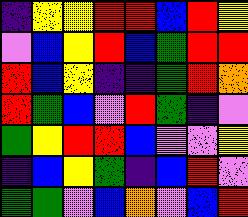[["indigo", "yellow", "yellow", "red", "red", "blue", "red", "yellow"], ["violet", "blue", "yellow", "red", "blue", "green", "red", "red"], ["red", "blue", "yellow", "indigo", "indigo", "green", "red", "orange"], ["red", "green", "blue", "violet", "red", "green", "indigo", "violet"], ["green", "yellow", "red", "red", "blue", "violet", "violet", "yellow"], ["indigo", "blue", "yellow", "green", "indigo", "blue", "red", "violet"], ["green", "green", "violet", "blue", "orange", "violet", "blue", "red"]]